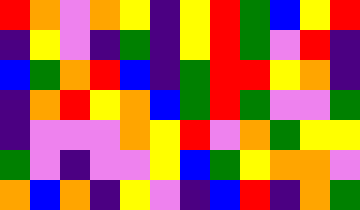[["red", "orange", "violet", "orange", "yellow", "indigo", "yellow", "red", "green", "blue", "yellow", "red"], ["indigo", "yellow", "violet", "indigo", "green", "indigo", "yellow", "red", "green", "violet", "red", "indigo"], ["blue", "green", "orange", "red", "blue", "indigo", "green", "red", "red", "yellow", "orange", "indigo"], ["indigo", "orange", "red", "yellow", "orange", "blue", "green", "red", "green", "violet", "violet", "green"], ["indigo", "violet", "violet", "violet", "orange", "yellow", "red", "violet", "orange", "green", "yellow", "yellow"], ["green", "violet", "indigo", "violet", "violet", "yellow", "blue", "green", "yellow", "orange", "orange", "violet"], ["orange", "blue", "orange", "indigo", "yellow", "violet", "indigo", "blue", "red", "indigo", "orange", "green"]]